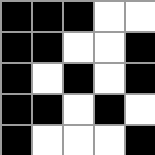[["black", "black", "black", "white", "white"], ["black", "black", "white", "white", "black"], ["black", "white", "black", "white", "black"], ["black", "black", "white", "black", "white"], ["black", "white", "white", "white", "black"]]